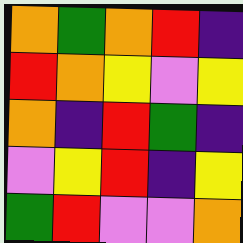[["orange", "green", "orange", "red", "indigo"], ["red", "orange", "yellow", "violet", "yellow"], ["orange", "indigo", "red", "green", "indigo"], ["violet", "yellow", "red", "indigo", "yellow"], ["green", "red", "violet", "violet", "orange"]]